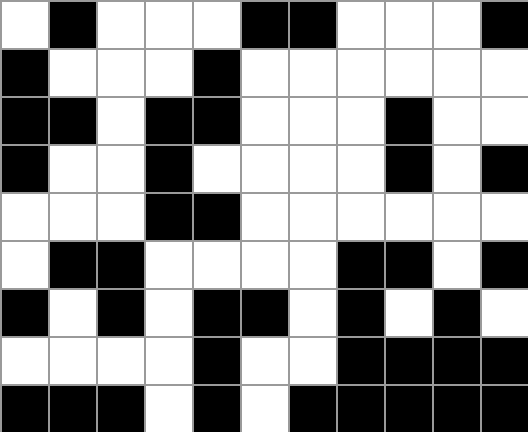[["white", "black", "white", "white", "white", "black", "black", "white", "white", "white", "black"], ["black", "white", "white", "white", "black", "white", "white", "white", "white", "white", "white"], ["black", "black", "white", "black", "black", "white", "white", "white", "black", "white", "white"], ["black", "white", "white", "black", "white", "white", "white", "white", "black", "white", "black"], ["white", "white", "white", "black", "black", "white", "white", "white", "white", "white", "white"], ["white", "black", "black", "white", "white", "white", "white", "black", "black", "white", "black"], ["black", "white", "black", "white", "black", "black", "white", "black", "white", "black", "white"], ["white", "white", "white", "white", "black", "white", "white", "black", "black", "black", "black"], ["black", "black", "black", "white", "black", "white", "black", "black", "black", "black", "black"]]